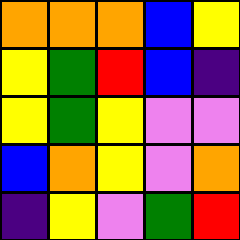[["orange", "orange", "orange", "blue", "yellow"], ["yellow", "green", "red", "blue", "indigo"], ["yellow", "green", "yellow", "violet", "violet"], ["blue", "orange", "yellow", "violet", "orange"], ["indigo", "yellow", "violet", "green", "red"]]